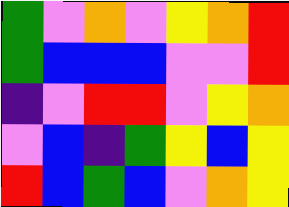[["green", "violet", "orange", "violet", "yellow", "orange", "red"], ["green", "blue", "blue", "blue", "violet", "violet", "red"], ["indigo", "violet", "red", "red", "violet", "yellow", "orange"], ["violet", "blue", "indigo", "green", "yellow", "blue", "yellow"], ["red", "blue", "green", "blue", "violet", "orange", "yellow"]]